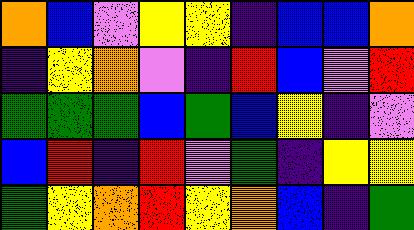[["orange", "blue", "violet", "yellow", "yellow", "indigo", "blue", "blue", "orange"], ["indigo", "yellow", "orange", "violet", "indigo", "red", "blue", "violet", "red"], ["green", "green", "green", "blue", "green", "blue", "yellow", "indigo", "violet"], ["blue", "red", "indigo", "red", "violet", "green", "indigo", "yellow", "yellow"], ["green", "yellow", "orange", "red", "yellow", "orange", "blue", "indigo", "green"]]